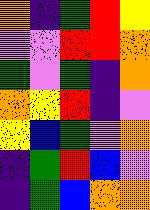[["orange", "indigo", "green", "red", "yellow"], ["violet", "violet", "red", "red", "orange"], ["green", "violet", "green", "indigo", "orange"], ["orange", "yellow", "red", "indigo", "violet"], ["yellow", "blue", "green", "violet", "orange"], ["indigo", "green", "red", "blue", "violet"], ["indigo", "green", "blue", "orange", "orange"]]